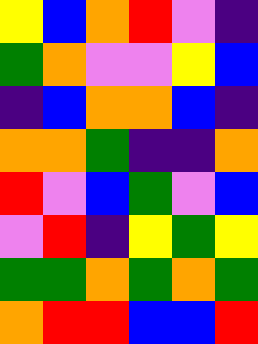[["yellow", "blue", "orange", "red", "violet", "indigo"], ["green", "orange", "violet", "violet", "yellow", "blue"], ["indigo", "blue", "orange", "orange", "blue", "indigo"], ["orange", "orange", "green", "indigo", "indigo", "orange"], ["red", "violet", "blue", "green", "violet", "blue"], ["violet", "red", "indigo", "yellow", "green", "yellow"], ["green", "green", "orange", "green", "orange", "green"], ["orange", "red", "red", "blue", "blue", "red"]]